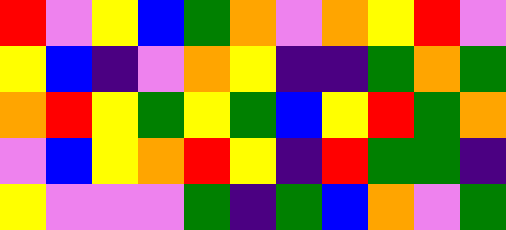[["red", "violet", "yellow", "blue", "green", "orange", "violet", "orange", "yellow", "red", "violet"], ["yellow", "blue", "indigo", "violet", "orange", "yellow", "indigo", "indigo", "green", "orange", "green"], ["orange", "red", "yellow", "green", "yellow", "green", "blue", "yellow", "red", "green", "orange"], ["violet", "blue", "yellow", "orange", "red", "yellow", "indigo", "red", "green", "green", "indigo"], ["yellow", "violet", "violet", "violet", "green", "indigo", "green", "blue", "orange", "violet", "green"]]